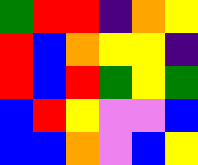[["green", "red", "red", "indigo", "orange", "yellow"], ["red", "blue", "orange", "yellow", "yellow", "indigo"], ["red", "blue", "red", "green", "yellow", "green"], ["blue", "red", "yellow", "violet", "violet", "blue"], ["blue", "blue", "orange", "violet", "blue", "yellow"]]